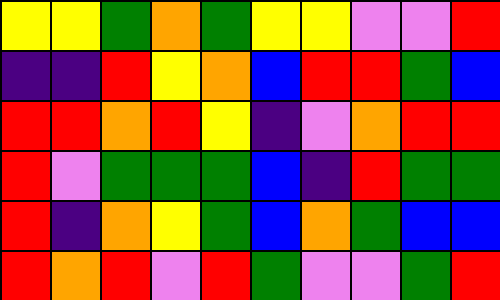[["yellow", "yellow", "green", "orange", "green", "yellow", "yellow", "violet", "violet", "red"], ["indigo", "indigo", "red", "yellow", "orange", "blue", "red", "red", "green", "blue"], ["red", "red", "orange", "red", "yellow", "indigo", "violet", "orange", "red", "red"], ["red", "violet", "green", "green", "green", "blue", "indigo", "red", "green", "green"], ["red", "indigo", "orange", "yellow", "green", "blue", "orange", "green", "blue", "blue"], ["red", "orange", "red", "violet", "red", "green", "violet", "violet", "green", "red"]]